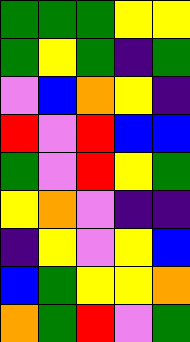[["green", "green", "green", "yellow", "yellow"], ["green", "yellow", "green", "indigo", "green"], ["violet", "blue", "orange", "yellow", "indigo"], ["red", "violet", "red", "blue", "blue"], ["green", "violet", "red", "yellow", "green"], ["yellow", "orange", "violet", "indigo", "indigo"], ["indigo", "yellow", "violet", "yellow", "blue"], ["blue", "green", "yellow", "yellow", "orange"], ["orange", "green", "red", "violet", "green"]]